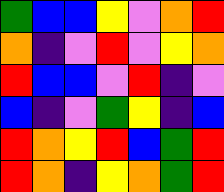[["green", "blue", "blue", "yellow", "violet", "orange", "red"], ["orange", "indigo", "violet", "red", "violet", "yellow", "orange"], ["red", "blue", "blue", "violet", "red", "indigo", "violet"], ["blue", "indigo", "violet", "green", "yellow", "indigo", "blue"], ["red", "orange", "yellow", "red", "blue", "green", "red"], ["red", "orange", "indigo", "yellow", "orange", "green", "red"]]